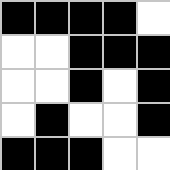[["black", "black", "black", "black", "white"], ["white", "white", "black", "black", "black"], ["white", "white", "black", "white", "black"], ["white", "black", "white", "white", "black"], ["black", "black", "black", "white", "white"]]